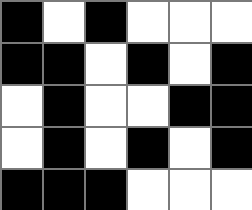[["black", "white", "black", "white", "white", "white"], ["black", "black", "white", "black", "white", "black"], ["white", "black", "white", "white", "black", "black"], ["white", "black", "white", "black", "white", "black"], ["black", "black", "black", "white", "white", "white"]]